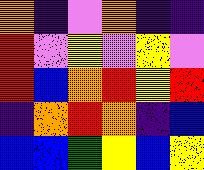[["orange", "indigo", "violet", "orange", "indigo", "indigo"], ["red", "violet", "yellow", "violet", "yellow", "violet"], ["red", "blue", "orange", "red", "yellow", "red"], ["indigo", "orange", "red", "orange", "indigo", "blue"], ["blue", "blue", "green", "yellow", "blue", "yellow"]]